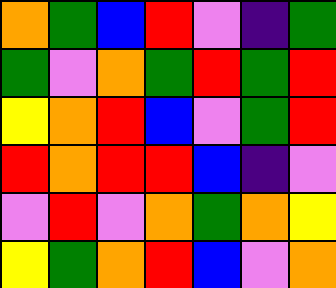[["orange", "green", "blue", "red", "violet", "indigo", "green"], ["green", "violet", "orange", "green", "red", "green", "red"], ["yellow", "orange", "red", "blue", "violet", "green", "red"], ["red", "orange", "red", "red", "blue", "indigo", "violet"], ["violet", "red", "violet", "orange", "green", "orange", "yellow"], ["yellow", "green", "orange", "red", "blue", "violet", "orange"]]